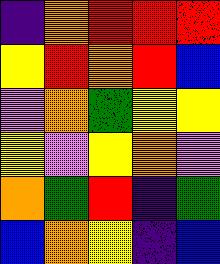[["indigo", "orange", "red", "red", "red"], ["yellow", "red", "orange", "red", "blue"], ["violet", "orange", "green", "yellow", "yellow"], ["yellow", "violet", "yellow", "orange", "violet"], ["orange", "green", "red", "indigo", "green"], ["blue", "orange", "yellow", "indigo", "blue"]]